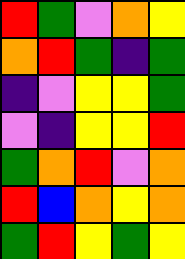[["red", "green", "violet", "orange", "yellow"], ["orange", "red", "green", "indigo", "green"], ["indigo", "violet", "yellow", "yellow", "green"], ["violet", "indigo", "yellow", "yellow", "red"], ["green", "orange", "red", "violet", "orange"], ["red", "blue", "orange", "yellow", "orange"], ["green", "red", "yellow", "green", "yellow"]]